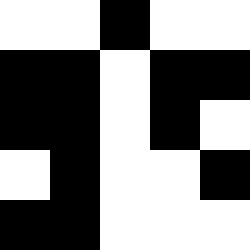[["white", "white", "black", "white", "white"], ["black", "black", "white", "black", "black"], ["black", "black", "white", "black", "white"], ["white", "black", "white", "white", "black"], ["black", "black", "white", "white", "white"]]